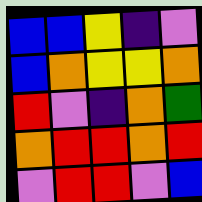[["blue", "blue", "yellow", "indigo", "violet"], ["blue", "orange", "yellow", "yellow", "orange"], ["red", "violet", "indigo", "orange", "green"], ["orange", "red", "red", "orange", "red"], ["violet", "red", "red", "violet", "blue"]]